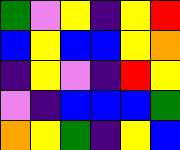[["green", "violet", "yellow", "indigo", "yellow", "red"], ["blue", "yellow", "blue", "blue", "yellow", "orange"], ["indigo", "yellow", "violet", "indigo", "red", "yellow"], ["violet", "indigo", "blue", "blue", "blue", "green"], ["orange", "yellow", "green", "indigo", "yellow", "blue"]]